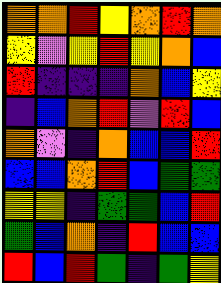[["orange", "orange", "red", "yellow", "orange", "red", "orange"], ["yellow", "violet", "yellow", "red", "yellow", "orange", "blue"], ["red", "indigo", "indigo", "indigo", "orange", "blue", "yellow"], ["indigo", "blue", "orange", "red", "violet", "red", "blue"], ["orange", "violet", "indigo", "orange", "blue", "blue", "red"], ["blue", "blue", "orange", "red", "blue", "green", "green"], ["yellow", "yellow", "indigo", "green", "green", "blue", "red"], ["green", "blue", "orange", "indigo", "red", "blue", "blue"], ["red", "blue", "red", "green", "indigo", "green", "yellow"]]